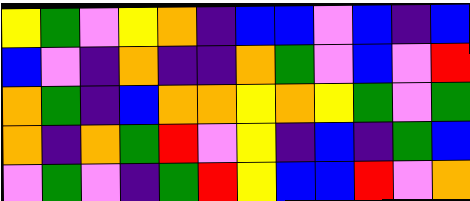[["yellow", "green", "violet", "yellow", "orange", "indigo", "blue", "blue", "violet", "blue", "indigo", "blue"], ["blue", "violet", "indigo", "orange", "indigo", "indigo", "orange", "green", "violet", "blue", "violet", "red"], ["orange", "green", "indigo", "blue", "orange", "orange", "yellow", "orange", "yellow", "green", "violet", "green"], ["orange", "indigo", "orange", "green", "red", "violet", "yellow", "indigo", "blue", "indigo", "green", "blue"], ["violet", "green", "violet", "indigo", "green", "red", "yellow", "blue", "blue", "red", "violet", "orange"]]